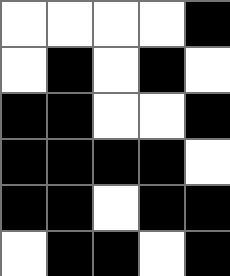[["white", "white", "white", "white", "black"], ["white", "black", "white", "black", "white"], ["black", "black", "white", "white", "black"], ["black", "black", "black", "black", "white"], ["black", "black", "white", "black", "black"], ["white", "black", "black", "white", "black"]]